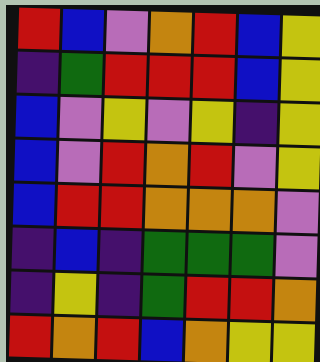[["red", "blue", "violet", "orange", "red", "blue", "yellow"], ["indigo", "green", "red", "red", "red", "blue", "yellow"], ["blue", "violet", "yellow", "violet", "yellow", "indigo", "yellow"], ["blue", "violet", "red", "orange", "red", "violet", "yellow"], ["blue", "red", "red", "orange", "orange", "orange", "violet"], ["indigo", "blue", "indigo", "green", "green", "green", "violet"], ["indigo", "yellow", "indigo", "green", "red", "red", "orange"], ["red", "orange", "red", "blue", "orange", "yellow", "yellow"]]